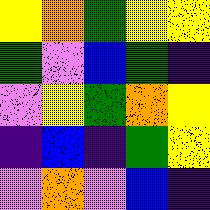[["yellow", "orange", "green", "yellow", "yellow"], ["green", "violet", "blue", "green", "indigo"], ["violet", "yellow", "green", "orange", "yellow"], ["indigo", "blue", "indigo", "green", "yellow"], ["violet", "orange", "violet", "blue", "indigo"]]